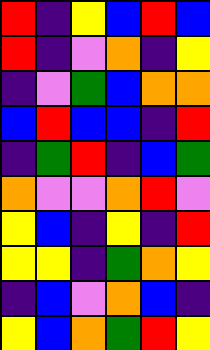[["red", "indigo", "yellow", "blue", "red", "blue"], ["red", "indigo", "violet", "orange", "indigo", "yellow"], ["indigo", "violet", "green", "blue", "orange", "orange"], ["blue", "red", "blue", "blue", "indigo", "red"], ["indigo", "green", "red", "indigo", "blue", "green"], ["orange", "violet", "violet", "orange", "red", "violet"], ["yellow", "blue", "indigo", "yellow", "indigo", "red"], ["yellow", "yellow", "indigo", "green", "orange", "yellow"], ["indigo", "blue", "violet", "orange", "blue", "indigo"], ["yellow", "blue", "orange", "green", "red", "yellow"]]